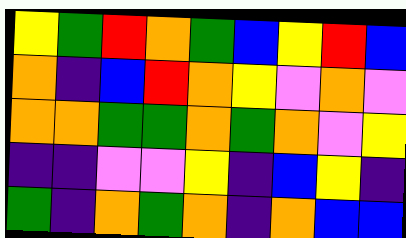[["yellow", "green", "red", "orange", "green", "blue", "yellow", "red", "blue"], ["orange", "indigo", "blue", "red", "orange", "yellow", "violet", "orange", "violet"], ["orange", "orange", "green", "green", "orange", "green", "orange", "violet", "yellow"], ["indigo", "indigo", "violet", "violet", "yellow", "indigo", "blue", "yellow", "indigo"], ["green", "indigo", "orange", "green", "orange", "indigo", "orange", "blue", "blue"]]